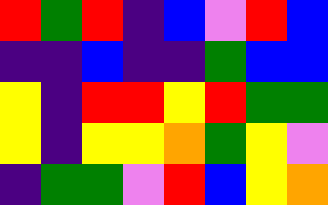[["red", "green", "red", "indigo", "blue", "violet", "red", "blue"], ["indigo", "indigo", "blue", "indigo", "indigo", "green", "blue", "blue"], ["yellow", "indigo", "red", "red", "yellow", "red", "green", "green"], ["yellow", "indigo", "yellow", "yellow", "orange", "green", "yellow", "violet"], ["indigo", "green", "green", "violet", "red", "blue", "yellow", "orange"]]